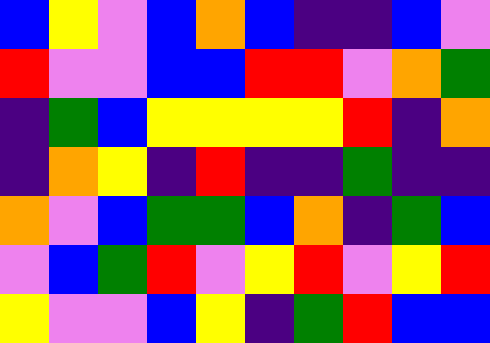[["blue", "yellow", "violet", "blue", "orange", "blue", "indigo", "indigo", "blue", "violet"], ["red", "violet", "violet", "blue", "blue", "red", "red", "violet", "orange", "green"], ["indigo", "green", "blue", "yellow", "yellow", "yellow", "yellow", "red", "indigo", "orange"], ["indigo", "orange", "yellow", "indigo", "red", "indigo", "indigo", "green", "indigo", "indigo"], ["orange", "violet", "blue", "green", "green", "blue", "orange", "indigo", "green", "blue"], ["violet", "blue", "green", "red", "violet", "yellow", "red", "violet", "yellow", "red"], ["yellow", "violet", "violet", "blue", "yellow", "indigo", "green", "red", "blue", "blue"]]